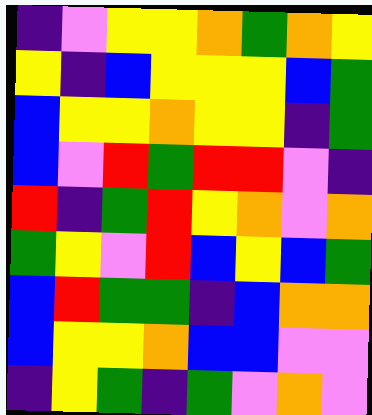[["indigo", "violet", "yellow", "yellow", "orange", "green", "orange", "yellow"], ["yellow", "indigo", "blue", "yellow", "yellow", "yellow", "blue", "green"], ["blue", "yellow", "yellow", "orange", "yellow", "yellow", "indigo", "green"], ["blue", "violet", "red", "green", "red", "red", "violet", "indigo"], ["red", "indigo", "green", "red", "yellow", "orange", "violet", "orange"], ["green", "yellow", "violet", "red", "blue", "yellow", "blue", "green"], ["blue", "red", "green", "green", "indigo", "blue", "orange", "orange"], ["blue", "yellow", "yellow", "orange", "blue", "blue", "violet", "violet"], ["indigo", "yellow", "green", "indigo", "green", "violet", "orange", "violet"]]